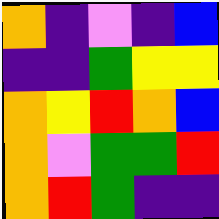[["orange", "indigo", "violet", "indigo", "blue"], ["indigo", "indigo", "green", "yellow", "yellow"], ["orange", "yellow", "red", "orange", "blue"], ["orange", "violet", "green", "green", "red"], ["orange", "red", "green", "indigo", "indigo"]]